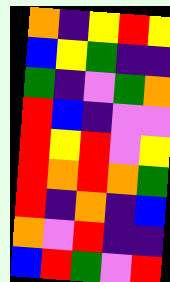[["orange", "indigo", "yellow", "red", "yellow"], ["blue", "yellow", "green", "indigo", "indigo"], ["green", "indigo", "violet", "green", "orange"], ["red", "blue", "indigo", "violet", "violet"], ["red", "yellow", "red", "violet", "yellow"], ["red", "orange", "red", "orange", "green"], ["red", "indigo", "orange", "indigo", "blue"], ["orange", "violet", "red", "indigo", "indigo"], ["blue", "red", "green", "violet", "red"]]